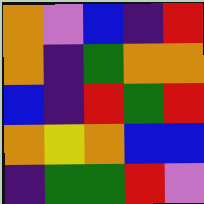[["orange", "violet", "blue", "indigo", "red"], ["orange", "indigo", "green", "orange", "orange"], ["blue", "indigo", "red", "green", "red"], ["orange", "yellow", "orange", "blue", "blue"], ["indigo", "green", "green", "red", "violet"]]